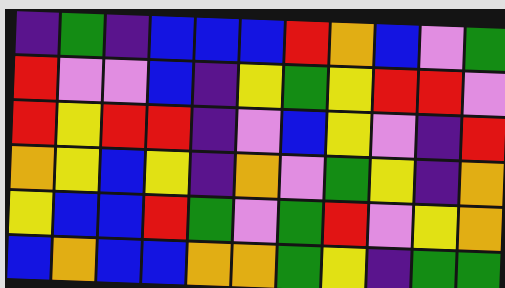[["indigo", "green", "indigo", "blue", "blue", "blue", "red", "orange", "blue", "violet", "green"], ["red", "violet", "violet", "blue", "indigo", "yellow", "green", "yellow", "red", "red", "violet"], ["red", "yellow", "red", "red", "indigo", "violet", "blue", "yellow", "violet", "indigo", "red"], ["orange", "yellow", "blue", "yellow", "indigo", "orange", "violet", "green", "yellow", "indigo", "orange"], ["yellow", "blue", "blue", "red", "green", "violet", "green", "red", "violet", "yellow", "orange"], ["blue", "orange", "blue", "blue", "orange", "orange", "green", "yellow", "indigo", "green", "green"]]